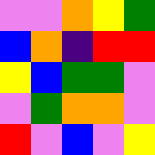[["violet", "violet", "orange", "yellow", "green"], ["blue", "orange", "indigo", "red", "red"], ["yellow", "blue", "green", "green", "violet"], ["violet", "green", "orange", "orange", "violet"], ["red", "violet", "blue", "violet", "yellow"]]